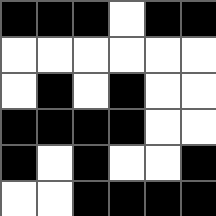[["black", "black", "black", "white", "black", "black"], ["white", "white", "white", "white", "white", "white"], ["white", "black", "white", "black", "white", "white"], ["black", "black", "black", "black", "white", "white"], ["black", "white", "black", "white", "white", "black"], ["white", "white", "black", "black", "black", "black"]]